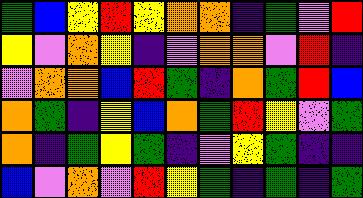[["green", "blue", "yellow", "red", "yellow", "orange", "orange", "indigo", "green", "violet", "red"], ["yellow", "violet", "orange", "yellow", "indigo", "violet", "orange", "orange", "violet", "red", "indigo"], ["violet", "orange", "orange", "blue", "red", "green", "indigo", "orange", "green", "red", "blue"], ["orange", "green", "indigo", "yellow", "blue", "orange", "green", "red", "yellow", "violet", "green"], ["orange", "indigo", "green", "yellow", "green", "indigo", "violet", "yellow", "green", "indigo", "indigo"], ["blue", "violet", "orange", "violet", "red", "yellow", "green", "indigo", "green", "indigo", "green"]]